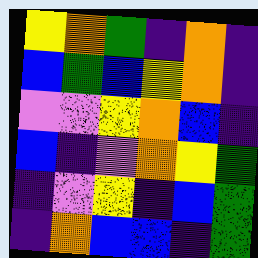[["yellow", "orange", "green", "indigo", "orange", "indigo"], ["blue", "green", "blue", "yellow", "orange", "indigo"], ["violet", "violet", "yellow", "orange", "blue", "indigo"], ["blue", "indigo", "violet", "orange", "yellow", "green"], ["indigo", "violet", "yellow", "indigo", "blue", "green"], ["indigo", "orange", "blue", "blue", "indigo", "green"]]